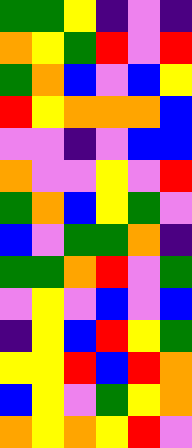[["green", "green", "yellow", "indigo", "violet", "indigo"], ["orange", "yellow", "green", "red", "violet", "red"], ["green", "orange", "blue", "violet", "blue", "yellow"], ["red", "yellow", "orange", "orange", "orange", "blue"], ["violet", "violet", "indigo", "violet", "blue", "blue"], ["orange", "violet", "violet", "yellow", "violet", "red"], ["green", "orange", "blue", "yellow", "green", "violet"], ["blue", "violet", "green", "green", "orange", "indigo"], ["green", "green", "orange", "red", "violet", "green"], ["violet", "yellow", "violet", "blue", "violet", "blue"], ["indigo", "yellow", "blue", "red", "yellow", "green"], ["yellow", "yellow", "red", "blue", "red", "orange"], ["blue", "yellow", "violet", "green", "yellow", "orange"], ["orange", "yellow", "orange", "yellow", "red", "violet"]]